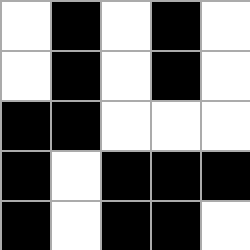[["white", "black", "white", "black", "white"], ["white", "black", "white", "black", "white"], ["black", "black", "white", "white", "white"], ["black", "white", "black", "black", "black"], ["black", "white", "black", "black", "white"]]